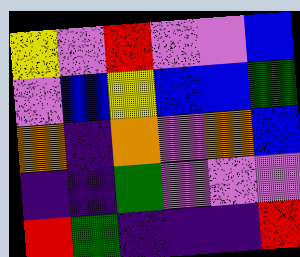[["yellow", "violet", "red", "violet", "violet", "blue"], ["violet", "blue", "yellow", "blue", "blue", "green"], ["orange", "indigo", "orange", "violet", "orange", "blue"], ["indigo", "indigo", "green", "violet", "violet", "violet"], ["red", "green", "indigo", "indigo", "indigo", "red"]]